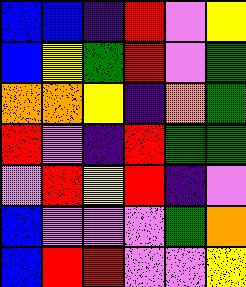[["blue", "blue", "indigo", "red", "violet", "yellow"], ["blue", "yellow", "green", "red", "violet", "green"], ["orange", "orange", "yellow", "indigo", "orange", "green"], ["red", "violet", "indigo", "red", "green", "green"], ["violet", "red", "yellow", "red", "indigo", "violet"], ["blue", "violet", "violet", "violet", "green", "orange"], ["blue", "red", "red", "violet", "violet", "yellow"]]